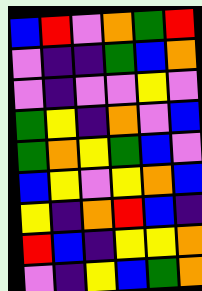[["blue", "red", "violet", "orange", "green", "red"], ["violet", "indigo", "indigo", "green", "blue", "orange"], ["violet", "indigo", "violet", "violet", "yellow", "violet"], ["green", "yellow", "indigo", "orange", "violet", "blue"], ["green", "orange", "yellow", "green", "blue", "violet"], ["blue", "yellow", "violet", "yellow", "orange", "blue"], ["yellow", "indigo", "orange", "red", "blue", "indigo"], ["red", "blue", "indigo", "yellow", "yellow", "orange"], ["violet", "indigo", "yellow", "blue", "green", "orange"]]